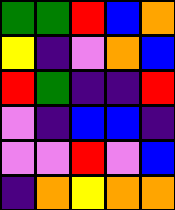[["green", "green", "red", "blue", "orange"], ["yellow", "indigo", "violet", "orange", "blue"], ["red", "green", "indigo", "indigo", "red"], ["violet", "indigo", "blue", "blue", "indigo"], ["violet", "violet", "red", "violet", "blue"], ["indigo", "orange", "yellow", "orange", "orange"]]